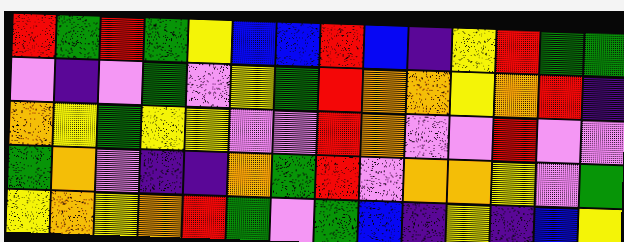[["red", "green", "red", "green", "yellow", "blue", "blue", "red", "blue", "indigo", "yellow", "red", "green", "green"], ["violet", "indigo", "violet", "green", "violet", "yellow", "green", "red", "orange", "orange", "yellow", "orange", "red", "indigo"], ["orange", "yellow", "green", "yellow", "yellow", "violet", "violet", "red", "orange", "violet", "violet", "red", "violet", "violet"], ["green", "orange", "violet", "indigo", "indigo", "orange", "green", "red", "violet", "orange", "orange", "yellow", "violet", "green"], ["yellow", "orange", "yellow", "orange", "red", "green", "violet", "green", "blue", "indigo", "yellow", "indigo", "blue", "yellow"]]